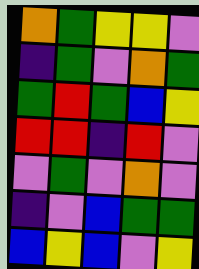[["orange", "green", "yellow", "yellow", "violet"], ["indigo", "green", "violet", "orange", "green"], ["green", "red", "green", "blue", "yellow"], ["red", "red", "indigo", "red", "violet"], ["violet", "green", "violet", "orange", "violet"], ["indigo", "violet", "blue", "green", "green"], ["blue", "yellow", "blue", "violet", "yellow"]]